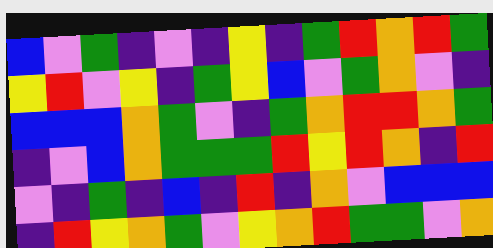[["blue", "violet", "green", "indigo", "violet", "indigo", "yellow", "indigo", "green", "red", "orange", "red", "green"], ["yellow", "red", "violet", "yellow", "indigo", "green", "yellow", "blue", "violet", "green", "orange", "violet", "indigo"], ["blue", "blue", "blue", "orange", "green", "violet", "indigo", "green", "orange", "red", "red", "orange", "green"], ["indigo", "violet", "blue", "orange", "green", "green", "green", "red", "yellow", "red", "orange", "indigo", "red"], ["violet", "indigo", "green", "indigo", "blue", "indigo", "red", "indigo", "orange", "violet", "blue", "blue", "blue"], ["indigo", "red", "yellow", "orange", "green", "violet", "yellow", "orange", "red", "green", "green", "violet", "orange"]]